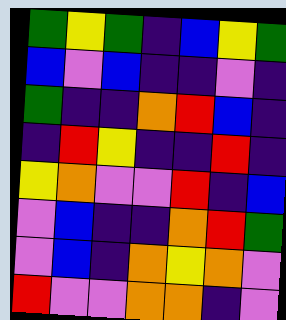[["green", "yellow", "green", "indigo", "blue", "yellow", "green"], ["blue", "violet", "blue", "indigo", "indigo", "violet", "indigo"], ["green", "indigo", "indigo", "orange", "red", "blue", "indigo"], ["indigo", "red", "yellow", "indigo", "indigo", "red", "indigo"], ["yellow", "orange", "violet", "violet", "red", "indigo", "blue"], ["violet", "blue", "indigo", "indigo", "orange", "red", "green"], ["violet", "blue", "indigo", "orange", "yellow", "orange", "violet"], ["red", "violet", "violet", "orange", "orange", "indigo", "violet"]]